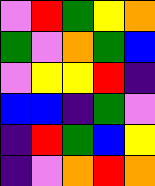[["violet", "red", "green", "yellow", "orange"], ["green", "violet", "orange", "green", "blue"], ["violet", "yellow", "yellow", "red", "indigo"], ["blue", "blue", "indigo", "green", "violet"], ["indigo", "red", "green", "blue", "yellow"], ["indigo", "violet", "orange", "red", "orange"]]